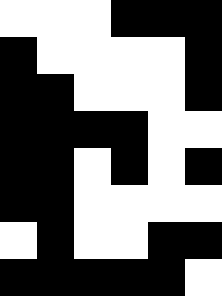[["white", "white", "white", "black", "black", "black"], ["black", "white", "white", "white", "white", "black"], ["black", "black", "white", "white", "white", "black"], ["black", "black", "black", "black", "white", "white"], ["black", "black", "white", "black", "white", "black"], ["black", "black", "white", "white", "white", "white"], ["white", "black", "white", "white", "black", "black"], ["black", "black", "black", "black", "black", "white"]]